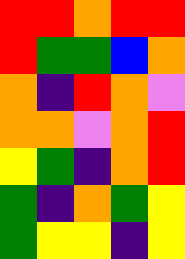[["red", "red", "orange", "red", "red"], ["red", "green", "green", "blue", "orange"], ["orange", "indigo", "red", "orange", "violet"], ["orange", "orange", "violet", "orange", "red"], ["yellow", "green", "indigo", "orange", "red"], ["green", "indigo", "orange", "green", "yellow"], ["green", "yellow", "yellow", "indigo", "yellow"]]